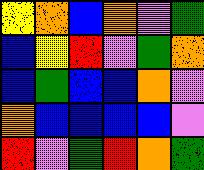[["yellow", "orange", "blue", "orange", "violet", "green"], ["blue", "yellow", "red", "violet", "green", "orange"], ["blue", "green", "blue", "blue", "orange", "violet"], ["orange", "blue", "blue", "blue", "blue", "violet"], ["red", "violet", "green", "red", "orange", "green"]]